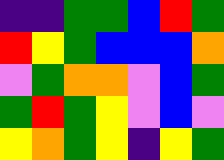[["indigo", "indigo", "green", "green", "blue", "red", "green"], ["red", "yellow", "green", "blue", "blue", "blue", "orange"], ["violet", "green", "orange", "orange", "violet", "blue", "green"], ["green", "red", "green", "yellow", "violet", "blue", "violet"], ["yellow", "orange", "green", "yellow", "indigo", "yellow", "green"]]